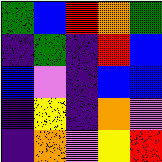[["green", "blue", "red", "orange", "green"], ["indigo", "green", "indigo", "red", "blue"], ["blue", "violet", "indigo", "blue", "blue"], ["indigo", "yellow", "indigo", "orange", "violet"], ["indigo", "orange", "violet", "yellow", "red"]]